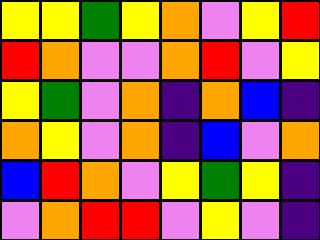[["yellow", "yellow", "green", "yellow", "orange", "violet", "yellow", "red"], ["red", "orange", "violet", "violet", "orange", "red", "violet", "yellow"], ["yellow", "green", "violet", "orange", "indigo", "orange", "blue", "indigo"], ["orange", "yellow", "violet", "orange", "indigo", "blue", "violet", "orange"], ["blue", "red", "orange", "violet", "yellow", "green", "yellow", "indigo"], ["violet", "orange", "red", "red", "violet", "yellow", "violet", "indigo"]]